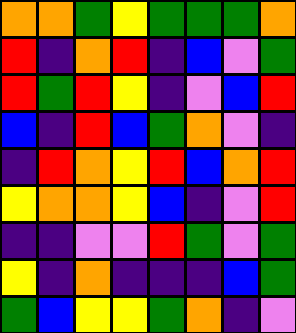[["orange", "orange", "green", "yellow", "green", "green", "green", "orange"], ["red", "indigo", "orange", "red", "indigo", "blue", "violet", "green"], ["red", "green", "red", "yellow", "indigo", "violet", "blue", "red"], ["blue", "indigo", "red", "blue", "green", "orange", "violet", "indigo"], ["indigo", "red", "orange", "yellow", "red", "blue", "orange", "red"], ["yellow", "orange", "orange", "yellow", "blue", "indigo", "violet", "red"], ["indigo", "indigo", "violet", "violet", "red", "green", "violet", "green"], ["yellow", "indigo", "orange", "indigo", "indigo", "indigo", "blue", "green"], ["green", "blue", "yellow", "yellow", "green", "orange", "indigo", "violet"]]